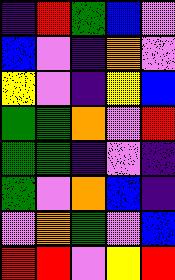[["indigo", "red", "green", "blue", "violet"], ["blue", "violet", "indigo", "orange", "violet"], ["yellow", "violet", "indigo", "yellow", "blue"], ["green", "green", "orange", "violet", "red"], ["green", "green", "indigo", "violet", "indigo"], ["green", "violet", "orange", "blue", "indigo"], ["violet", "orange", "green", "violet", "blue"], ["red", "red", "violet", "yellow", "red"]]